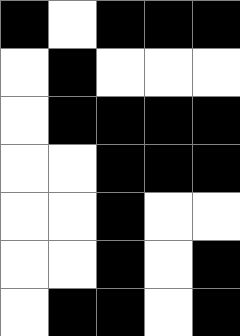[["black", "white", "black", "black", "black"], ["white", "black", "white", "white", "white"], ["white", "black", "black", "black", "black"], ["white", "white", "black", "black", "black"], ["white", "white", "black", "white", "white"], ["white", "white", "black", "white", "black"], ["white", "black", "black", "white", "black"]]